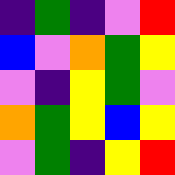[["indigo", "green", "indigo", "violet", "red"], ["blue", "violet", "orange", "green", "yellow"], ["violet", "indigo", "yellow", "green", "violet"], ["orange", "green", "yellow", "blue", "yellow"], ["violet", "green", "indigo", "yellow", "red"]]